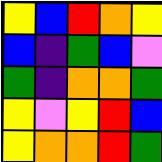[["yellow", "blue", "red", "orange", "yellow"], ["blue", "indigo", "green", "blue", "violet"], ["green", "indigo", "orange", "orange", "green"], ["yellow", "violet", "yellow", "red", "blue"], ["yellow", "orange", "orange", "red", "green"]]